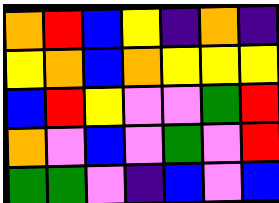[["orange", "red", "blue", "yellow", "indigo", "orange", "indigo"], ["yellow", "orange", "blue", "orange", "yellow", "yellow", "yellow"], ["blue", "red", "yellow", "violet", "violet", "green", "red"], ["orange", "violet", "blue", "violet", "green", "violet", "red"], ["green", "green", "violet", "indigo", "blue", "violet", "blue"]]